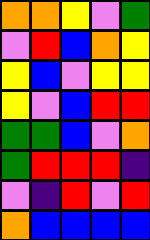[["orange", "orange", "yellow", "violet", "green"], ["violet", "red", "blue", "orange", "yellow"], ["yellow", "blue", "violet", "yellow", "yellow"], ["yellow", "violet", "blue", "red", "red"], ["green", "green", "blue", "violet", "orange"], ["green", "red", "red", "red", "indigo"], ["violet", "indigo", "red", "violet", "red"], ["orange", "blue", "blue", "blue", "blue"]]